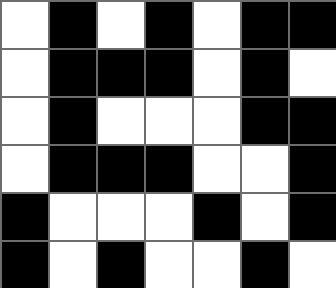[["white", "black", "white", "black", "white", "black", "black"], ["white", "black", "black", "black", "white", "black", "white"], ["white", "black", "white", "white", "white", "black", "black"], ["white", "black", "black", "black", "white", "white", "black"], ["black", "white", "white", "white", "black", "white", "black"], ["black", "white", "black", "white", "white", "black", "white"]]